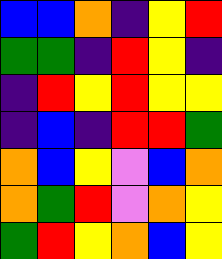[["blue", "blue", "orange", "indigo", "yellow", "red"], ["green", "green", "indigo", "red", "yellow", "indigo"], ["indigo", "red", "yellow", "red", "yellow", "yellow"], ["indigo", "blue", "indigo", "red", "red", "green"], ["orange", "blue", "yellow", "violet", "blue", "orange"], ["orange", "green", "red", "violet", "orange", "yellow"], ["green", "red", "yellow", "orange", "blue", "yellow"]]